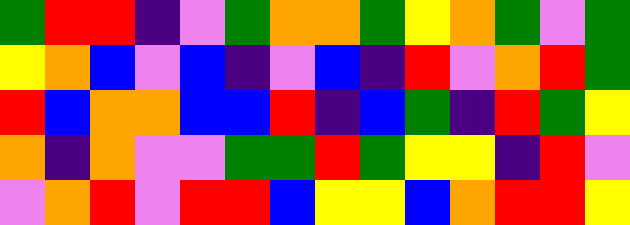[["green", "red", "red", "indigo", "violet", "green", "orange", "orange", "green", "yellow", "orange", "green", "violet", "green"], ["yellow", "orange", "blue", "violet", "blue", "indigo", "violet", "blue", "indigo", "red", "violet", "orange", "red", "green"], ["red", "blue", "orange", "orange", "blue", "blue", "red", "indigo", "blue", "green", "indigo", "red", "green", "yellow"], ["orange", "indigo", "orange", "violet", "violet", "green", "green", "red", "green", "yellow", "yellow", "indigo", "red", "violet"], ["violet", "orange", "red", "violet", "red", "red", "blue", "yellow", "yellow", "blue", "orange", "red", "red", "yellow"]]